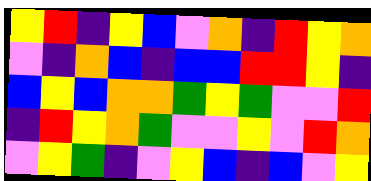[["yellow", "red", "indigo", "yellow", "blue", "violet", "orange", "indigo", "red", "yellow", "orange"], ["violet", "indigo", "orange", "blue", "indigo", "blue", "blue", "red", "red", "yellow", "indigo"], ["blue", "yellow", "blue", "orange", "orange", "green", "yellow", "green", "violet", "violet", "red"], ["indigo", "red", "yellow", "orange", "green", "violet", "violet", "yellow", "violet", "red", "orange"], ["violet", "yellow", "green", "indigo", "violet", "yellow", "blue", "indigo", "blue", "violet", "yellow"]]